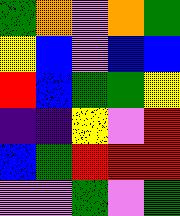[["green", "orange", "violet", "orange", "green"], ["yellow", "blue", "violet", "blue", "blue"], ["red", "blue", "green", "green", "yellow"], ["indigo", "indigo", "yellow", "violet", "red"], ["blue", "green", "red", "red", "red"], ["violet", "violet", "green", "violet", "green"]]